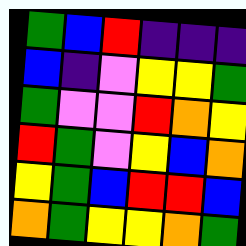[["green", "blue", "red", "indigo", "indigo", "indigo"], ["blue", "indigo", "violet", "yellow", "yellow", "green"], ["green", "violet", "violet", "red", "orange", "yellow"], ["red", "green", "violet", "yellow", "blue", "orange"], ["yellow", "green", "blue", "red", "red", "blue"], ["orange", "green", "yellow", "yellow", "orange", "green"]]